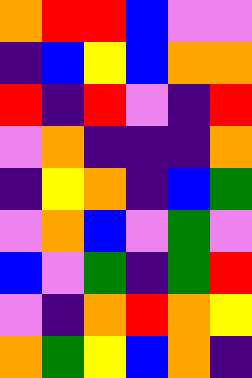[["orange", "red", "red", "blue", "violet", "violet"], ["indigo", "blue", "yellow", "blue", "orange", "orange"], ["red", "indigo", "red", "violet", "indigo", "red"], ["violet", "orange", "indigo", "indigo", "indigo", "orange"], ["indigo", "yellow", "orange", "indigo", "blue", "green"], ["violet", "orange", "blue", "violet", "green", "violet"], ["blue", "violet", "green", "indigo", "green", "red"], ["violet", "indigo", "orange", "red", "orange", "yellow"], ["orange", "green", "yellow", "blue", "orange", "indigo"]]